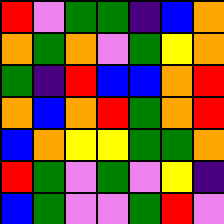[["red", "violet", "green", "green", "indigo", "blue", "orange"], ["orange", "green", "orange", "violet", "green", "yellow", "orange"], ["green", "indigo", "red", "blue", "blue", "orange", "red"], ["orange", "blue", "orange", "red", "green", "orange", "red"], ["blue", "orange", "yellow", "yellow", "green", "green", "orange"], ["red", "green", "violet", "green", "violet", "yellow", "indigo"], ["blue", "green", "violet", "violet", "green", "red", "violet"]]